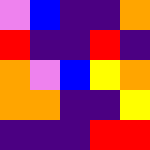[["violet", "blue", "indigo", "indigo", "orange"], ["red", "indigo", "indigo", "red", "indigo"], ["orange", "violet", "blue", "yellow", "orange"], ["orange", "orange", "indigo", "indigo", "yellow"], ["indigo", "indigo", "indigo", "red", "red"]]